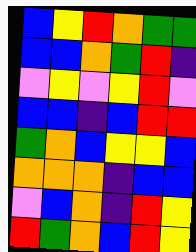[["blue", "yellow", "red", "orange", "green", "green"], ["blue", "blue", "orange", "green", "red", "indigo"], ["violet", "yellow", "violet", "yellow", "red", "violet"], ["blue", "blue", "indigo", "blue", "red", "red"], ["green", "orange", "blue", "yellow", "yellow", "blue"], ["orange", "orange", "orange", "indigo", "blue", "blue"], ["violet", "blue", "orange", "indigo", "red", "yellow"], ["red", "green", "orange", "blue", "red", "yellow"]]